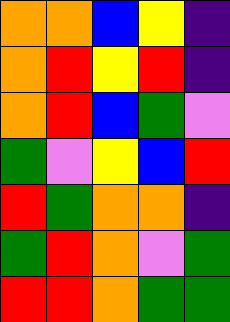[["orange", "orange", "blue", "yellow", "indigo"], ["orange", "red", "yellow", "red", "indigo"], ["orange", "red", "blue", "green", "violet"], ["green", "violet", "yellow", "blue", "red"], ["red", "green", "orange", "orange", "indigo"], ["green", "red", "orange", "violet", "green"], ["red", "red", "orange", "green", "green"]]